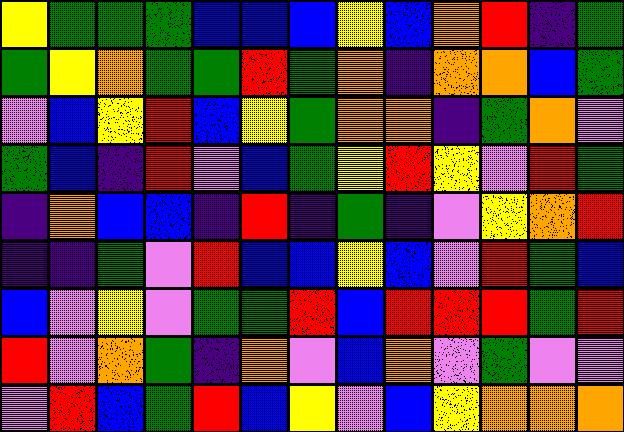[["yellow", "green", "green", "green", "blue", "blue", "blue", "yellow", "blue", "orange", "red", "indigo", "green"], ["green", "yellow", "orange", "green", "green", "red", "green", "orange", "indigo", "orange", "orange", "blue", "green"], ["violet", "blue", "yellow", "red", "blue", "yellow", "green", "orange", "orange", "indigo", "green", "orange", "violet"], ["green", "blue", "indigo", "red", "violet", "blue", "green", "yellow", "red", "yellow", "violet", "red", "green"], ["indigo", "orange", "blue", "blue", "indigo", "red", "indigo", "green", "indigo", "violet", "yellow", "orange", "red"], ["indigo", "indigo", "green", "violet", "red", "blue", "blue", "yellow", "blue", "violet", "red", "green", "blue"], ["blue", "violet", "yellow", "violet", "green", "green", "red", "blue", "red", "red", "red", "green", "red"], ["red", "violet", "orange", "green", "indigo", "orange", "violet", "blue", "orange", "violet", "green", "violet", "violet"], ["violet", "red", "blue", "green", "red", "blue", "yellow", "violet", "blue", "yellow", "orange", "orange", "orange"]]